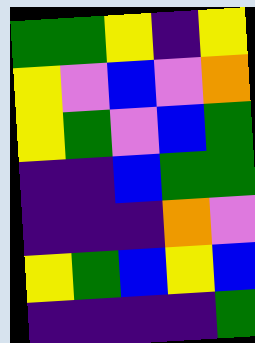[["green", "green", "yellow", "indigo", "yellow"], ["yellow", "violet", "blue", "violet", "orange"], ["yellow", "green", "violet", "blue", "green"], ["indigo", "indigo", "blue", "green", "green"], ["indigo", "indigo", "indigo", "orange", "violet"], ["yellow", "green", "blue", "yellow", "blue"], ["indigo", "indigo", "indigo", "indigo", "green"]]